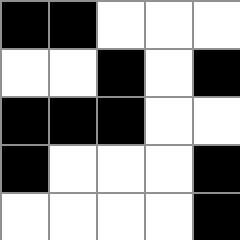[["black", "black", "white", "white", "white"], ["white", "white", "black", "white", "black"], ["black", "black", "black", "white", "white"], ["black", "white", "white", "white", "black"], ["white", "white", "white", "white", "black"]]